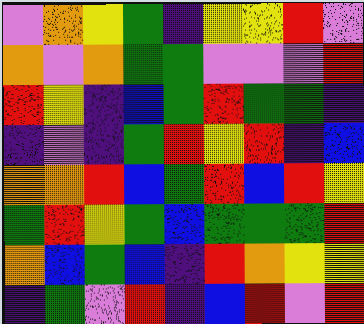[["violet", "orange", "yellow", "green", "indigo", "yellow", "yellow", "red", "violet"], ["orange", "violet", "orange", "green", "green", "violet", "violet", "violet", "red"], ["red", "yellow", "indigo", "blue", "green", "red", "green", "green", "indigo"], ["indigo", "violet", "indigo", "green", "red", "yellow", "red", "indigo", "blue"], ["orange", "orange", "red", "blue", "green", "red", "blue", "red", "yellow"], ["green", "red", "yellow", "green", "blue", "green", "green", "green", "red"], ["orange", "blue", "green", "blue", "indigo", "red", "orange", "yellow", "yellow"], ["indigo", "green", "violet", "red", "indigo", "blue", "red", "violet", "red"]]